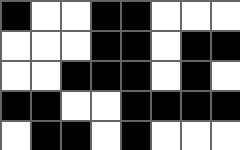[["black", "white", "white", "black", "black", "white", "white", "white"], ["white", "white", "white", "black", "black", "white", "black", "black"], ["white", "white", "black", "black", "black", "white", "black", "white"], ["black", "black", "white", "white", "black", "black", "black", "black"], ["white", "black", "black", "white", "black", "white", "white", "white"]]